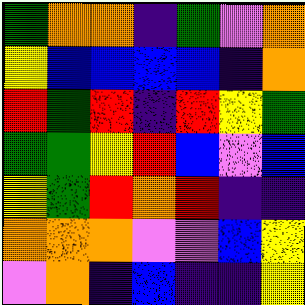[["green", "orange", "orange", "indigo", "green", "violet", "orange"], ["yellow", "blue", "blue", "blue", "blue", "indigo", "orange"], ["red", "green", "red", "indigo", "red", "yellow", "green"], ["green", "green", "yellow", "red", "blue", "violet", "blue"], ["yellow", "green", "red", "orange", "red", "indigo", "indigo"], ["orange", "orange", "orange", "violet", "violet", "blue", "yellow"], ["violet", "orange", "indigo", "blue", "indigo", "indigo", "yellow"]]